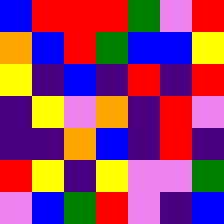[["blue", "red", "red", "red", "green", "violet", "red"], ["orange", "blue", "red", "green", "blue", "blue", "yellow"], ["yellow", "indigo", "blue", "indigo", "red", "indigo", "red"], ["indigo", "yellow", "violet", "orange", "indigo", "red", "violet"], ["indigo", "indigo", "orange", "blue", "indigo", "red", "indigo"], ["red", "yellow", "indigo", "yellow", "violet", "violet", "green"], ["violet", "blue", "green", "red", "violet", "indigo", "blue"]]